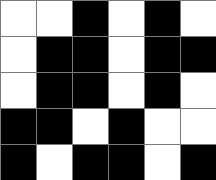[["white", "white", "black", "white", "black", "white"], ["white", "black", "black", "white", "black", "black"], ["white", "black", "black", "white", "black", "white"], ["black", "black", "white", "black", "white", "white"], ["black", "white", "black", "black", "white", "black"]]